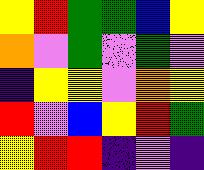[["yellow", "red", "green", "green", "blue", "yellow"], ["orange", "violet", "green", "violet", "green", "violet"], ["indigo", "yellow", "yellow", "violet", "orange", "yellow"], ["red", "violet", "blue", "yellow", "red", "green"], ["yellow", "red", "red", "indigo", "violet", "indigo"]]